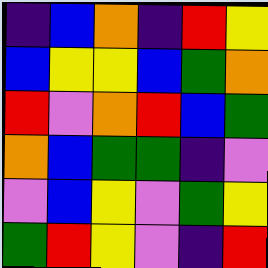[["indigo", "blue", "orange", "indigo", "red", "yellow"], ["blue", "yellow", "yellow", "blue", "green", "orange"], ["red", "violet", "orange", "red", "blue", "green"], ["orange", "blue", "green", "green", "indigo", "violet"], ["violet", "blue", "yellow", "violet", "green", "yellow"], ["green", "red", "yellow", "violet", "indigo", "red"]]